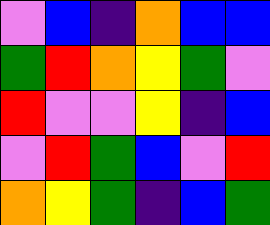[["violet", "blue", "indigo", "orange", "blue", "blue"], ["green", "red", "orange", "yellow", "green", "violet"], ["red", "violet", "violet", "yellow", "indigo", "blue"], ["violet", "red", "green", "blue", "violet", "red"], ["orange", "yellow", "green", "indigo", "blue", "green"]]